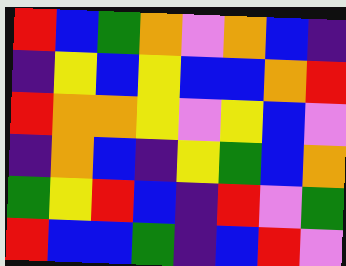[["red", "blue", "green", "orange", "violet", "orange", "blue", "indigo"], ["indigo", "yellow", "blue", "yellow", "blue", "blue", "orange", "red"], ["red", "orange", "orange", "yellow", "violet", "yellow", "blue", "violet"], ["indigo", "orange", "blue", "indigo", "yellow", "green", "blue", "orange"], ["green", "yellow", "red", "blue", "indigo", "red", "violet", "green"], ["red", "blue", "blue", "green", "indigo", "blue", "red", "violet"]]